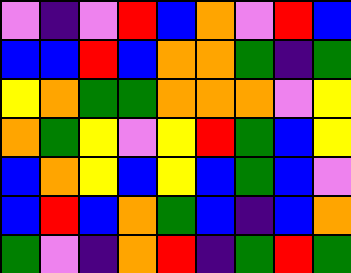[["violet", "indigo", "violet", "red", "blue", "orange", "violet", "red", "blue"], ["blue", "blue", "red", "blue", "orange", "orange", "green", "indigo", "green"], ["yellow", "orange", "green", "green", "orange", "orange", "orange", "violet", "yellow"], ["orange", "green", "yellow", "violet", "yellow", "red", "green", "blue", "yellow"], ["blue", "orange", "yellow", "blue", "yellow", "blue", "green", "blue", "violet"], ["blue", "red", "blue", "orange", "green", "blue", "indigo", "blue", "orange"], ["green", "violet", "indigo", "orange", "red", "indigo", "green", "red", "green"]]